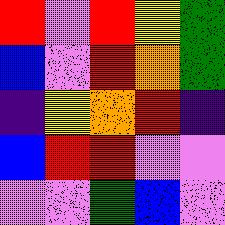[["red", "violet", "red", "yellow", "green"], ["blue", "violet", "red", "orange", "green"], ["indigo", "yellow", "orange", "red", "indigo"], ["blue", "red", "red", "violet", "violet"], ["violet", "violet", "green", "blue", "violet"]]